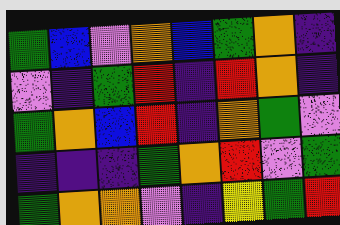[["green", "blue", "violet", "orange", "blue", "green", "orange", "indigo"], ["violet", "indigo", "green", "red", "indigo", "red", "orange", "indigo"], ["green", "orange", "blue", "red", "indigo", "orange", "green", "violet"], ["indigo", "indigo", "indigo", "green", "orange", "red", "violet", "green"], ["green", "orange", "orange", "violet", "indigo", "yellow", "green", "red"]]